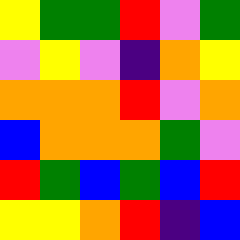[["yellow", "green", "green", "red", "violet", "green"], ["violet", "yellow", "violet", "indigo", "orange", "yellow"], ["orange", "orange", "orange", "red", "violet", "orange"], ["blue", "orange", "orange", "orange", "green", "violet"], ["red", "green", "blue", "green", "blue", "red"], ["yellow", "yellow", "orange", "red", "indigo", "blue"]]